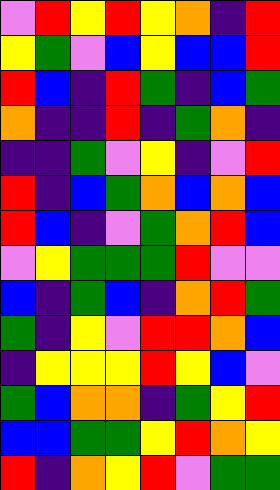[["violet", "red", "yellow", "red", "yellow", "orange", "indigo", "red"], ["yellow", "green", "violet", "blue", "yellow", "blue", "blue", "red"], ["red", "blue", "indigo", "red", "green", "indigo", "blue", "green"], ["orange", "indigo", "indigo", "red", "indigo", "green", "orange", "indigo"], ["indigo", "indigo", "green", "violet", "yellow", "indigo", "violet", "red"], ["red", "indigo", "blue", "green", "orange", "blue", "orange", "blue"], ["red", "blue", "indigo", "violet", "green", "orange", "red", "blue"], ["violet", "yellow", "green", "green", "green", "red", "violet", "violet"], ["blue", "indigo", "green", "blue", "indigo", "orange", "red", "green"], ["green", "indigo", "yellow", "violet", "red", "red", "orange", "blue"], ["indigo", "yellow", "yellow", "yellow", "red", "yellow", "blue", "violet"], ["green", "blue", "orange", "orange", "indigo", "green", "yellow", "red"], ["blue", "blue", "green", "green", "yellow", "red", "orange", "yellow"], ["red", "indigo", "orange", "yellow", "red", "violet", "green", "green"]]